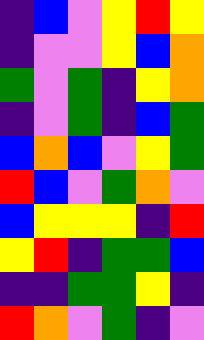[["indigo", "blue", "violet", "yellow", "red", "yellow"], ["indigo", "violet", "violet", "yellow", "blue", "orange"], ["green", "violet", "green", "indigo", "yellow", "orange"], ["indigo", "violet", "green", "indigo", "blue", "green"], ["blue", "orange", "blue", "violet", "yellow", "green"], ["red", "blue", "violet", "green", "orange", "violet"], ["blue", "yellow", "yellow", "yellow", "indigo", "red"], ["yellow", "red", "indigo", "green", "green", "blue"], ["indigo", "indigo", "green", "green", "yellow", "indigo"], ["red", "orange", "violet", "green", "indigo", "violet"]]